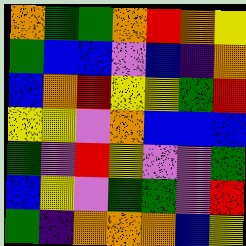[["orange", "green", "green", "orange", "red", "orange", "yellow"], ["green", "blue", "blue", "violet", "blue", "indigo", "orange"], ["blue", "orange", "red", "yellow", "yellow", "green", "red"], ["yellow", "yellow", "violet", "orange", "blue", "blue", "blue"], ["green", "violet", "red", "yellow", "violet", "violet", "green"], ["blue", "yellow", "violet", "green", "green", "violet", "red"], ["green", "indigo", "orange", "orange", "orange", "blue", "yellow"]]